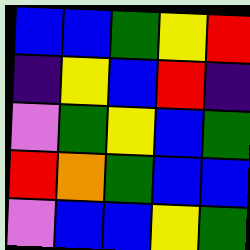[["blue", "blue", "green", "yellow", "red"], ["indigo", "yellow", "blue", "red", "indigo"], ["violet", "green", "yellow", "blue", "green"], ["red", "orange", "green", "blue", "blue"], ["violet", "blue", "blue", "yellow", "green"]]